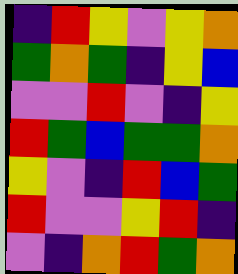[["indigo", "red", "yellow", "violet", "yellow", "orange"], ["green", "orange", "green", "indigo", "yellow", "blue"], ["violet", "violet", "red", "violet", "indigo", "yellow"], ["red", "green", "blue", "green", "green", "orange"], ["yellow", "violet", "indigo", "red", "blue", "green"], ["red", "violet", "violet", "yellow", "red", "indigo"], ["violet", "indigo", "orange", "red", "green", "orange"]]